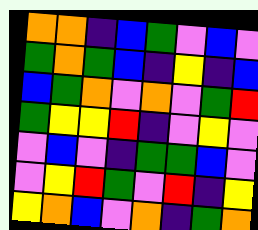[["orange", "orange", "indigo", "blue", "green", "violet", "blue", "violet"], ["green", "orange", "green", "blue", "indigo", "yellow", "indigo", "blue"], ["blue", "green", "orange", "violet", "orange", "violet", "green", "red"], ["green", "yellow", "yellow", "red", "indigo", "violet", "yellow", "violet"], ["violet", "blue", "violet", "indigo", "green", "green", "blue", "violet"], ["violet", "yellow", "red", "green", "violet", "red", "indigo", "yellow"], ["yellow", "orange", "blue", "violet", "orange", "indigo", "green", "orange"]]